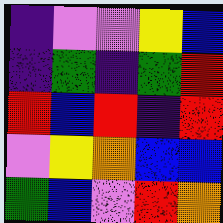[["indigo", "violet", "violet", "yellow", "blue"], ["indigo", "green", "indigo", "green", "red"], ["red", "blue", "red", "indigo", "red"], ["violet", "yellow", "orange", "blue", "blue"], ["green", "blue", "violet", "red", "orange"]]